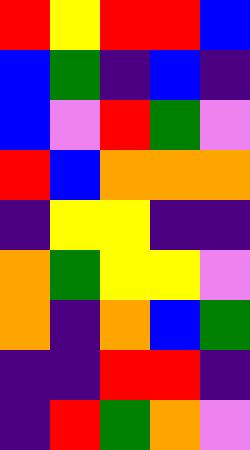[["red", "yellow", "red", "red", "blue"], ["blue", "green", "indigo", "blue", "indigo"], ["blue", "violet", "red", "green", "violet"], ["red", "blue", "orange", "orange", "orange"], ["indigo", "yellow", "yellow", "indigo", "indigo"], ["orange", "green", "yellow", "yellow", "violet"], ["orange", "indigo", "orange", "blue", "green"], ["indigo", "indigo", "red", "red", "indigo"], ["indigo", "red", "green", "orange", "violet"]]